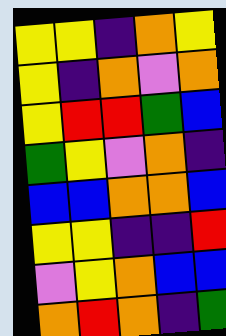[["yellow", "yellow", "indigo", "orange", "yellow"], ["yellow", "indigo", "orange", "violet", "orange"], ["yellow", "red", "red", "green", "blue"], ["green", "yellow", "violet", "orange", "indigo"], ["blue", "blue", "orange", "orange", "blue"], ["yellow", "yellow", "indigo", "indigo", "red"], ["violet", "yellow", "orange", "blue", "blue"], ["orange", "red", "orange", "indigo", "green"]]